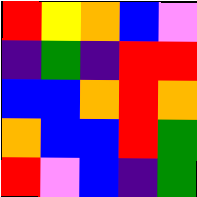[["red", "yellow", "orange", "blue", "violet"], ["indigo", "green", "indigo", "red", "red"], ["blue", "blue", "orange", "red", "orange"], ["orange", "blue", "blue", "red", "green"], ["red", "violet", "blue", "indigo", "green"]]